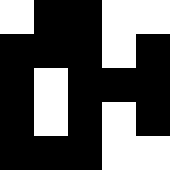[["white", "black", "black", "white", "white"], ["black", "black", "black", "white", "black"], ["black", "white", "black", "black", "black"], ["black", "white", "black", "white", "black"], ["black", "black", "black", "white", "white"]]